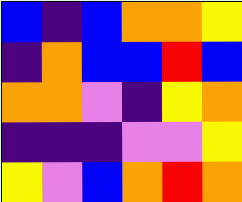[["blue", "indigo", "blue", "orange", "orange", "yellow"], ["indigo", "orange", "blue", "blue", "red", "blue"], ["orange", "orange", "violet", "indigo", "yellow", "orange"], ["indigo", "indigo", "indigo", "violet", "violet", "yellow"], ["yellow", "violet", "blue", "orange", "red", "orange"]]